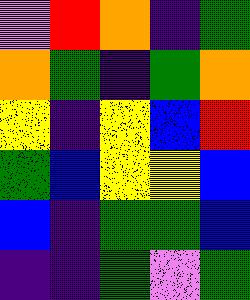[["violet", "red", "orange", "indigo", "green"], ["orange", "green", "indigo", "green", "orange"], ["yellow", "indigo", "yellow", "blue", "red"], ["green", "blue", "yellow", "yellow", "blue"], ["blue", "indigo", "green", "green", "blue"], ["indigo", "indigo", "green", "violet", "green"]]